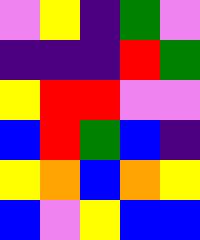[["violet", "yellow", "indigo", "green", "violet"], ["indigo", "indigo", "indigo", "red", "green"], ["yellow", "red", "red", "violet", "violet"], ["blue", "red", "green", "blue", "indigo"], ["yellow", "orange", "blue", "orange", "yellow"], ["blue", "violet", "yellow", "blue", "blue"]]